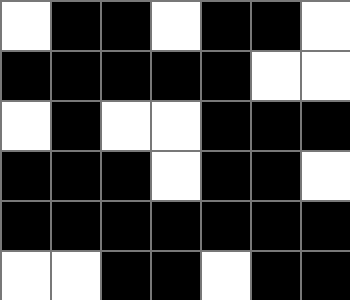[["white", "black", "black", "white", "black", "black", "white"], ["black", "black", "black", "black", "black", "white", "white"], ["white", "black", "white", "white", "black", "black", "black"], ["black", "black", "black", "white", "black", "black", "white"], ["black", "black", "black", "black", "black", "black", "black"], ["white", "white", "black", "black", "white", "black", "black"]]